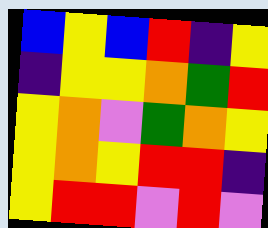[["blue", "yellow", "blue", "red", "indigo", "yellow"], ["indigo", "yellow", "yellow", "orange", "green", "red"], ["yellow", "orange", "violet", "green", "orange", "yellow"], ["yellow", "orange", "yellow", "red", "red", "indigo"], ["yellow", "red", "red", "violet", "red", "violet"]]